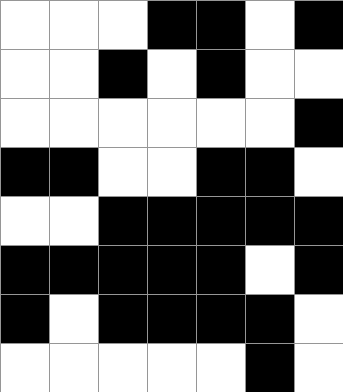[["white", "white", "white", "black", "black", "white", "black"], ["white", "white", "black", "white", "black", "white", "white"], ["white", "white", "white", "white", "white", "white", "black"], ["black", "black", "white", "white", "black", "black", "white"], ["white", "white", "black", "black", "black", "black", "black"], ["black", "black", "black", "black", "black", "white", "black"], ["black", "white", "black", "black", "black", "black", "white"], ["white", "white", "white", "white", "white", "black", "white"]]